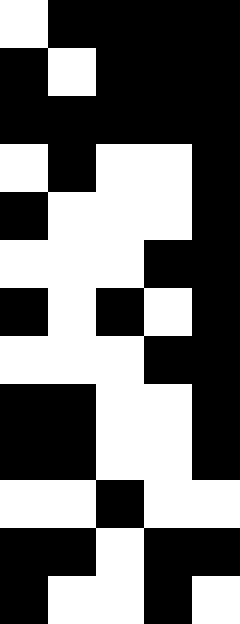[["white", "black", "black", "black", "black"], ["black", "white", "black", "black", "black"], ["black", "black", "black", "black", "black"], ["white", "black", "white", "white", "black"], ["black", "white", "white", "white", "black"], ["white", "white", "white", "black", "black"], ["black", "white", "black", "white", "black"], ["white", "white", "white", "black", "black"], ["black", "black", "white", "white", "black"], ["black", "black", "white", "white", "black"], ["white", "white", "black", "white", "white"], ["black", "black", "white", "black", "black"], ["black", "white", "white", "black", "white"]]